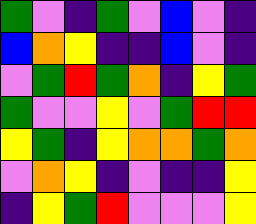[["green", "violet", "indigo", "green", "violet", "blue", "violet", "indigo"], ["blue", "orange", "yellow", "indigo", "indigo", "blue", "violet", "indigo"], ["violet", "green", "red", "green", "orange", "indigo", "yellow", "green"], ["green", "violet", "violet", "yellow", "violet", "green", "red", "red"], ["yellow", "green", "indigo", "yellow", "orange", "orange", "green", "orange"], ["violet", "orange", "yellow", "indigo", "violet", "indigo", "indigo", "yellow"], ["indigo", "yellow", "green", "red", "violet", "violet", "violet", "yellow"]]